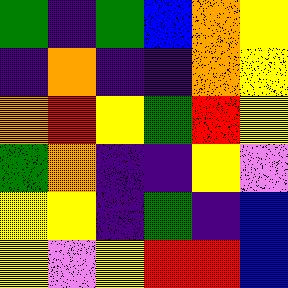[["green", "indigo", "green", "blue", "orange", "yellow"], ["indigo", "orange", "indigo", "indigo", "orange", "yellow"], ["orange", "red", "yellow", "green", "red", "yellow"], ["green", "orange", "indigo", "indigo", "yellow", "violet"], ["yellow", "yellow", "indigo", "green", "indigo", "blue"], ["yellow", "violet", "yellow", "red", "red", "blue"]]